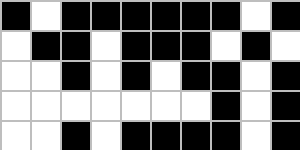[["black", "white", "black", "black", "black", "black", "black", "black", "white", "black"], ["white", "black", "black", "white", "black", "black", "black", "white", "black", "white"], ["white", "white", "black", "white", "black", "white", "black", "black", "white", "black"], ["white", "white", "white", "white", "white", "white", "white", "black", "white", "black"], ["white", "white", "black", "white", "black", "black", "black", "black", "white", "black"]]